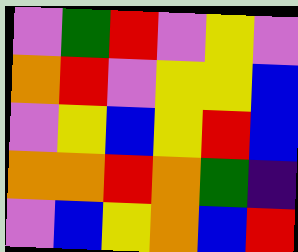[["violet", "green", "red", "violet", "yellow", "violet"], ["orange", "red", "violet", "yellow", "yellow", "blue"], ["violet", "yellow", "blue", "yellow", "red", "blue"], ["orange", "orange", "red", "orange", "green", "indigo"], ["violet", "blue", "yellow", "orange", "blue", "red"]]